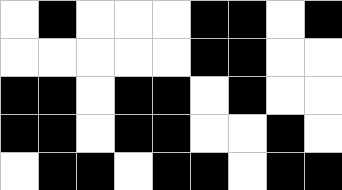[["white", "black", "white", "white", "white", "black", "black", "white", "black"], ["white", "white", "white", "white", "white", "black", "black", "white", "white"], ["black", "black", "white", "black", "black", "white", "black", "white", "white"], ["black", "black", "white", "black", "black", "white", "white", "black", "white"], ["white", "black", "black", "white", "black", "black", "white", "black", "black"]]